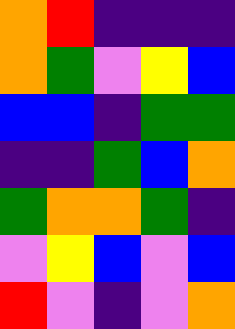[["orange", "red", "indigo", "indigo", "indigo"], ["orange", "green", "violet", "yellow", "blue"], ["blue", "blue", "indigo", "green", "green"], ["indigo", "indigo", "green", "blue", "orange"], ["green", "orange", "orange", "green", "indigo"], ["violet", "yellow", "blue", "violet", "blue"], ["red", "violet", "indigo", "violet", "orange"]]